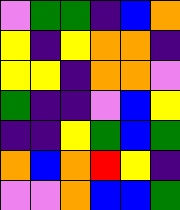[["violet", "green", "green", "indigo", "blue", "orange"], ["yellow", "indigo", "yellow", "orange", "orange", "indigo"], ["yellow", "yellow", "indigo", "orange", "orange", "violet"], ["green", "indigo", "indigo", "violet", "blue", "yellow"], ["indigo", "indigo", "yellow", "green", "blue", "green"], ["orange", "blue", "orange", "red", "yellow", "indigo"], ["violet", "violet", "orange", "blue", "blue", "green"]]